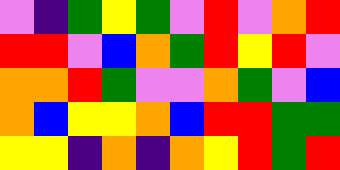[["violet", "indigo", "green", "yellow", "green", "violet", "red", "violet", "orange", "red"], ["red", "red", "violet", "blue", "orange", "green", "red", "yellow", "red", "violet"], ["orange", "orange", "red", "green", "violet", "violet", "orange", "green", "violet", "blue"], ["orange", "blue", "yellow", "yellow", "orange", "blue", "red", "red", "green", "green"], ["yellow", "yellow", "indigo", "orange", "indigo", "orange", "yellow", "red", "green", "red"]]